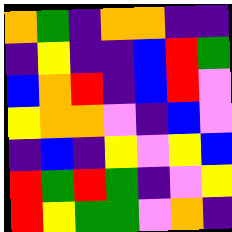[["orange", "green", "indigo", "orange", "orange", "indigo", "indigo"], ["indigo", "yellow", "indigo", "indigo", "blue", "red", "green"], ["blue", "orange", "red", "indigo", "blue", "red", "violet"], ["yellow", "orange", "orange", "violet", "indigo", "blue", "violet"], ["indigo", "blue", "indigo", "yellow", "violet", "yellow", "blue"], ["red", "green", "red", "green", "indigo", "violet", "yellow"], ["red", "yellow", "green", "green", "violet", "orange", "indigo"]]